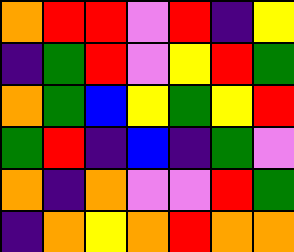[["orange", "red", "red", "violet", "red", "indigo", "yellow"], ["indigo", "green", "red", "violet", "yellow", "red", "green"], ["orange", "green", "blue", "yellow", "green", "yellow", "red"], ["green", "red", "indigo", "blue", "indigo", "green", "violet"], ["orange", "indigo", "orange", "violet", "violet", "red", "green"], ["indigo", "orange", "yellow", "orange", "red", "orange", "orange"]]